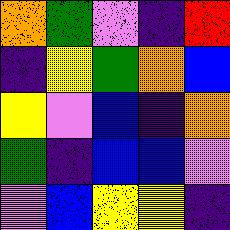[["orange", "green", "violet", "indigo", "red"], ["indigo", "yellow", "green", "orange", "blue"], ["yellow", "violet", "blue", "indigo", "orange"], ["green", "indigo", "blue", "blue", "violet"], ["violet", "blue", "yellow", "yellow", "indigo"]]